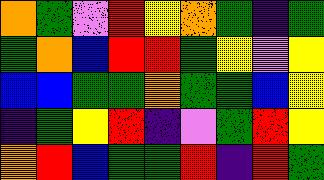[["orange", "green", "violet", "red", "yellow", "orange", "green", "indigo", "green"], ["green", "orange", "blue", "red", "red", "green", "yellow", "violet", "yellow"], ["blue", "blue", "green", "green", "orange", "green", "green", "blue", "yellow"], ["indigo", "green", "yellow", "red", "indigo", "violet", "green", "red", "yellow"], ["orange", "red", "blue", "green", "green", "red", "indigo", "red", "green"]]